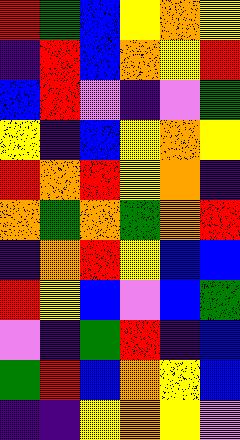[["red", "green", "blue", "yellow", "orange", "yellow"], ["indigo", "red", "blue", "orange", "yellow", "red"], ["blue", "red", "violet", "indigo", "violet", "green"], ["yellow", "indigo", "blue", "yellow", "orange", "yellow"], ["red", "orange", "red", "yellow", "orange", "indigo"], ["orange", "green", "orange", "green", "orange", "red"], ["indigo", "orange", "red", "yellow", "blue", "blue"], ["red", "yellow", "blue", "violet", "blue", "green"], ["violet", "indigo", "green", "red", "indigo", "blue"], ["green", "red", "blue", "orange", "yellow", "blue"], ["indigo", "indigo", "yellow", "orange", "yellow", "violet"]]